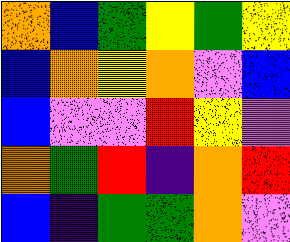[["orange", "blue", "green", "yellow", "green", "yellow"], ["blue", "orange", "yellow", "orange", "violet", "blue"], ["blue", "violet", "violet", "red", "yellow", "violet"], ["orange", "green", "red", "indigo", "orange", "red"], ["blue", "indigo", "green", "green", "orange", "violet"]]